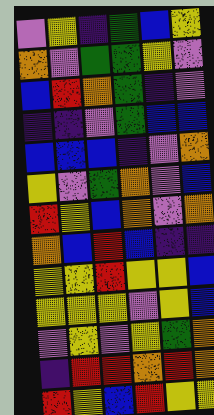[["violet", "yellow", "indigo", "green", "blue", "yellow"], ["orange", "violet", "green", "green", "yellow", "violet"], ["blue", "red", "orange", "green", "indigo", "violet"], ["indigo", "indigo", "violet", "green", "blue", "blue"], ["blue", "blue", "blue", "indigo", "violet", "orange"], ["yellow", "violet", "green", "orange", "violet", "blue"], ["red", "yellow", "blue", "orange", "violet", "orange"], ["orange", "blue", "red", "blue", "indigo", "indigo"], ["yellow", "yellow", "red", "yellow", "yellow", "blue"], ["yellow", "yellow", "yellow", "violet", "yellow", "blue"], ["violet", "yellow", "violet", "yellow", "green", "orange"], ["indigo", "red", "red", "orange", "red", "orange"], ["red", "yellow", "blue", "red", "yellow", "yellow"]]